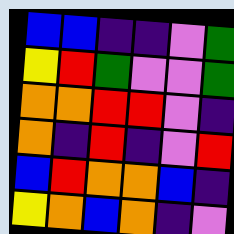[["blue", "blue", "indigo", "indigo", "violet", "green"], ["yellow", "red", "green", "violet", "violet", "green"], ["orange", "orange", "red", "red", "violet", "indigo"], ["orange", "indigo", "red", "indigo", "violet", "red"], ["blue", "red", "orange", "orange", "blue", "indigo"], ["yellow", "orange", "blue", "orange", "indigo", "violet"]]